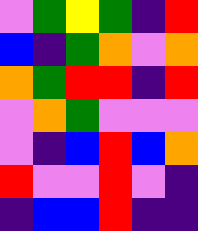[["violet", "green", "yellow", "green", "indigo", "red"], ["blue", "indigo", "green", "orange", "violet", "orange"], ["orange", "green", "red", "red", "indigo", "red"], ["violet", "orange", "green", "violet", "violet", "violet"], ["violet", "indigo", "blue", "red", "blue", "orange"], ["red", "violet", "violet", "red", "violet", "indigo"], ["indigo", "blue", "blue", "red", "indigo", "indigo"]]